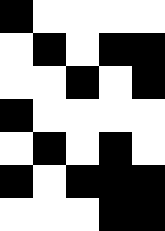[["black", "white", "white", "white", "white"], ["white", "black", "white", "black", "black"], ["white", "white", "black", "white", "black"], ["black", "white", "white", "white", "white"], ["white", "black", "white", "black", "white"], ["black", "white", "black", "black", "black"], ["white", "white", "white", "black", "black"]]